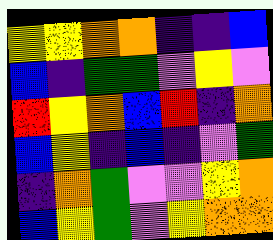[["yellow", "yellow", "orange", "orange", "indigo", "indigo", "blue"], ["blue", "indigo", "green", "green", "violet", "yellow", "violet"], ["red", "yellow", "orange", "blue", "red", "indigo", "orange"], ["blue", "yellow", "indigo", "blue", "indigo", "violet", "green"], ["indigo", "orange", "green", "violet", "violet", "yellow", "orange"], ["blue", "yellow", "green", "violet", "yellow", "orange", "orange"]]